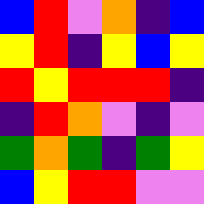[["blue", "red", "violet", "orange", "indigo", "blue"], ["yellow", "red", "indigo", "yellow", "blue", "yellow"], ["red", "yellow", "red", "red", "red", "indigo"], ["indigo", "red", "orange", "violet", "indigo", "violet"], ["green", "orange", "green", "indigo", "green", "yellow"], ["blue", "yellow", "red", "red", "violet", "violet"]]